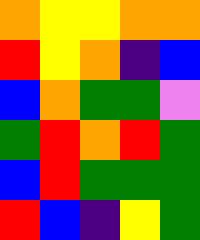[["orange", "yellow", "yellow", "orange", "orange"], ["red", "yellow", "orange", "indigo", "blue"], ["blue", "orange", "green", "green", "violet"], ["green", "red", "orange", "red", "green"], ["blue", "red", "green", "green", "green"], ["red", "blue", "indigo", "yellow", "green"]]